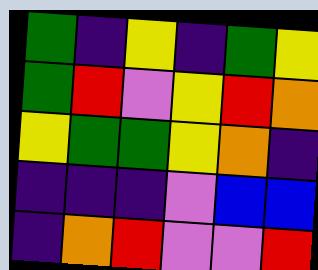[["green", "indigo", "yellow", "indigo", "green", "yellow"], ["green", "red", "violet", "yellow", "red", "orange"], ["yellow", "green", "green", "yellow", "orange", "indigo"], ["indigo", "indigo", "indigo", "violet", "blue", "blue"], ["indigo", "orange", "red", "violet", "violet", "red"]]